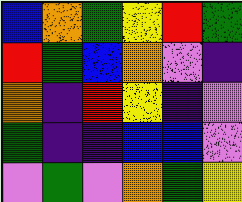[["blue", "orange", "green", "yellow", "red", "green"], ["red", "green", "blue", "orange", "violet", "indigo"], ["orange", "indigo", "red", "yellow", "indigo", "violet"], ["green", "indigo", "indigo", "blue", "blue", "violet"], ["violet", "green", "violet", "orange", "green", "yellow"]]